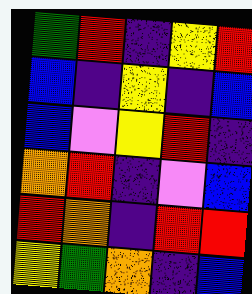[["green", "red", "indigo", "yellow", "red"], ["blue", "indigo", "yellow", "indigo", "blue"], ["blue", "violet", "yellow", "red", "indigo"], ["orange", "red", "indigo", "violet", "blue"], ["red", "orange", "indigo", "red", "red"], ["yellow", "green", "orange", "indigo", "blue"]]